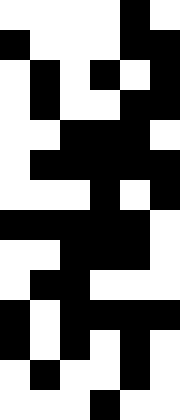[["white", "white", "white", "white", "black", "white"], ["black", "white", "white", "white", "black", "black"], ["white", "black", "white", "black", "white", "black"], ["white", "black", "white", "white", "black", "black"], ["white", "white", "black", "black", "black", "white"], ["white", "black", "black", "black", "black", "black"], ["white", "white", "white", "black", "white", "black"], ["black", "black", "black", "black", "black", "white"], ["white", "white", "black", "black", "black", "white"], ["white", "black", "black", "white", "white", "white"], ["black", "white", "black", "black", "black", "black"], ["black", "white", "black", "white", "black", "white"], ["white", "black", "white", "white", "black", "white"], ["white", "white", "white", "black", "white", "white"]]